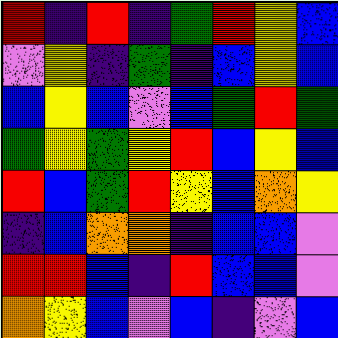[["red", "indigo", "red", "indigo", "green", "red", "yellow", "blue"], ["violet", "yellow", "indigo", "green", "indigo", "blue", "yellow", "blue"], ["blue", "yellow", "blue", "violet", "blue", "green", "red", "green"], ["green", "yellow", "green", "yellow", "red", "blue", "yellow", "blue"], ["red", "blue", "green", "red", "yellow", "blue", "orange", "yellow"], ["indigo", "blue", "orange", "orange", "indigo", "blue", "blue", "violet"], ["red", "red", "blue", "indigo", "red", "blue", "blue", "violet"], ["orange", "yellow", "blue", "violet", "blue", "indigo", "violet", "blue"]]